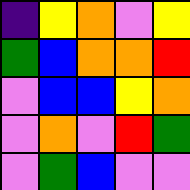[["indigo", "yellow", "orange", "violet", "yellow"], ["green", "blue", "orange", "orange", "red"], ["violet", "blue", "blue", "yellow", "orange"], ["violet", "orange", "violet", "red", "green"], ["violet", "green", "blue", "violet", "violet"]]